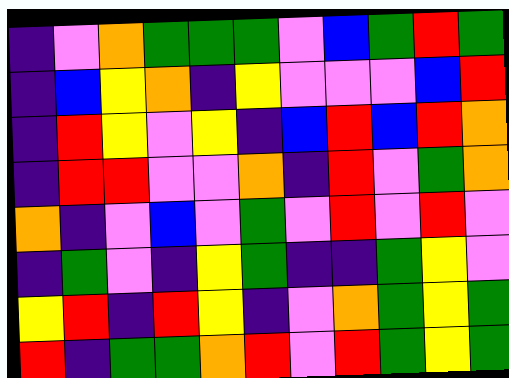[["indigo", "violet", "orange", "green", "green", "green", "violet", "blue", "green", "red", "green"], ["indigo", "blue", "yellow", "orange", "indigo", "yellow", "violet", "violet", "violet", "blue", "red"], ["indigo", "red", "yellow", "violet", "yellow", "indigo", "blue", "red", "blue", "red", "orange"], ["indigo", "red", "red", "violet", "violet", "orange", "indigo", "red", "violet", "green", "orange"], ["orange", "indigo", "violet", "blue", "violet", "green", "violet", "red", "violet", "red", "violet"], ["indigo", "green", "violet", "indigo", "yellow", "green", "indigo", "indigo", "green", "yellow", "violet"], ["yellow", "red", "indigo", "red", "yellow", "indigo", "violet", "orange", "green", "yellow", "green"], ["red", "indigo", "green", "green", "orange", "red", "violet", "red", "green", "yellow", "green"]]